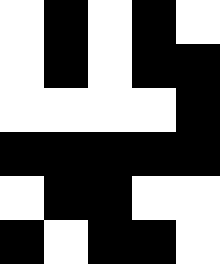[["white", "black", "white", "black", "white"], ["white", "black", "white", "black", "black"], ["white", "white", "white", "white", "black"], ["black", "black", "black", "black", "black"], ["white", "black", "black", "white", "white"], ["black", "white", "black", "black", "white"]]